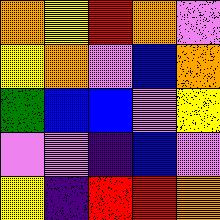[["orange", "yellow", "red", "orange", "violet"], ["yellow", "orange", "violet", "blue", "orange"], ["green", "blue", "blue", "violet", "yellow"], ["violet", "violet", "indigo", "blue", "violet"], ["yellow", "indigo", "red", "red", "orange"]]